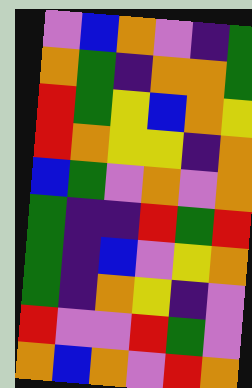[["violet", "blue", "orange", "violet", "indigo", "green"], ["orange", "green", "indigo", "orange", "orange", "green"], ["red", "green", "yellow", "blue", "orange", "yellow"], ["red", "orange", "yellow", "yellow", "indigo", "orange"], ["blue", "green", "violet", "orange", "violet", "orange"], ["green", "indigo", "indigo", "red", "green", "red"], ["green", "indigo", "blue", "violet", "yellow", "orange"], ["green", "indigo", "orange", "yellow", "indigo", "violet"], ["red", "violet", "violet", "red", "green", "violet"], ["orange", "blue", "orange", "violet", "red", "orange"]]